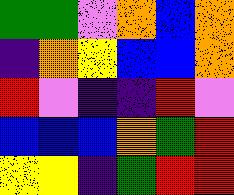[["green", "green", "violet", "orange", "blue", "orange"], ["indigo", "orange", "yellow", "blue", "blue", "orange"], ["red", "violet", "indigo", "indigo", "red", "violet"], ["blue", "blue", "blue", "orange", "green", "red"], ["yellow", "yellow", "indigo", "green", "red", "red"]]